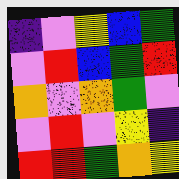[["indigo", "violet", "yellow", "blue", "green"], ["violet", "red", "blue", "green", "red"], ["orange", "violet", "orange", "green", "violet"], ["violet", "red", "violet", "yellow", "indigo"], ["red", "red", "green", "orange", "yellow"]]